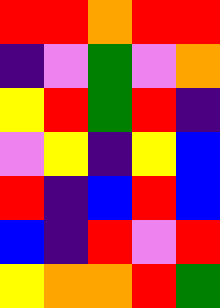[["red", "red", "orange", "red", "red"], ["indigo", "violet", "green", "violet", "orange"], ["yellow", "red", "green", "red", "indigo"], ["violet", "yellow", "indigo", "yellow", "blue"], ["red", "indigo", "blue", "red", "blue"], ["blue", "indigo", "red", "violet", "red"], ["yellow", "orange", "orange", "red", "green"]]